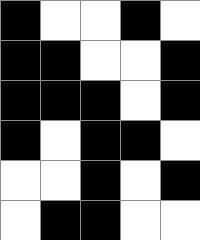[["black", "white", "white", "black", "white"], ["black", "black", "white", "white", "black"], ["black", "black", "black", "white", "black"], ["black", "white", "black", "black", "white"], ["white", "white", "black", "white", "black"], ["white", "black", "black", "white", "white"]]